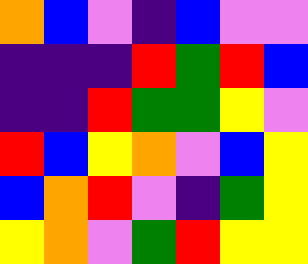[["orange", "blue", "violet", "indigo", "blue", "violet", "violet"], ["indigo", "indigo", "indigo", "red", "green", "red", "blue"], ["indigo", "indigo", "red", "green", "green", "yellow", "violet"], ["red", "blue", "yellow", "orange", "violet", "blue", "yellow"], ["blue", "orange", "red", "violet", "indigo", "green", "yellow"], ["yellow", "orange", "violet", "green", "red", "yellow", "yellow"]]